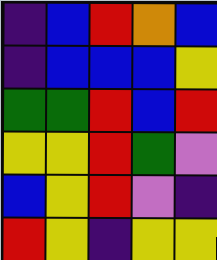[["indigo", "blue", "red", "orange", "blue"], ["indigo", "blue", "blue", "blue", "yellow"], ["green", "green", "red", "blue", "red"], ["yellow", "yellow", "red", "green", "violet"], ["blue", "yellow", "red", "violet", "indigo"], ["red", "yellow", "indigo", "yellow", "yellow"]]